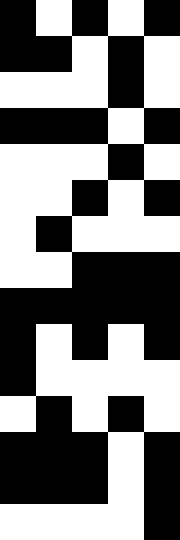[["black", "white", "black", "white", "black"], ["black", "black", "white", "black", "white"], ["white", "white", "white", "black", "white"], ["black", "black", "black", "white", "black"], ["white", "white", "white", "black", "white"], ["white", "white", "black", "white", "black"], ["white", "black", "white", "white", "white"], ["white", "white", "black", "black", "black"], ["black", "black", "black", "black", "black"], ["black", "white", "black", "white", "black"], ["black", "white", "white", "white", "white"], ["white", "black", "white", "black", "white"], ["black", "black", "black", "white", "black"], ["black", "black", "black", "white", "black"], ["white", "white", "white", "white", "black"]]